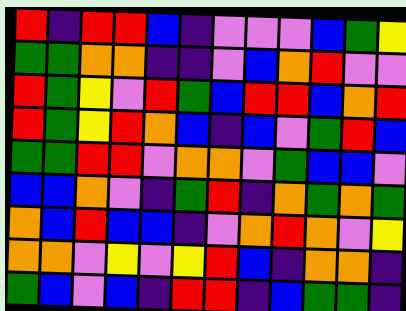[["red", "indigo", "red", "red", "blue", "indigo", "violet", "violet", "violet", "blue", "green", "yellow"], ["green", "green", "orange", "orange", "indigo", "indigo", "violet", "blue", "orange", "red", "violet", "violet"], ["red", "green", "yellow", "violet", "red", "green", "blue", "red", "red", "blue", "orange", "red"], ["red", "green", "yellow", "red", "orange", "blue", "indigo", "blue", "violet", "green", "red", "blue"], ["green", "green", "red", "red", "violet", "orange", "orange", "violet", "green", "blue", "blue", "violet"], ["blue", "blue", "orange", "violet", "indigo", "green", "red", "indigo", "orange", "green", "orange", "green"], ["orange", "blue", "red", "blue", "blue", "indigo", "violet", "orange", "red", "orange", "violet", "yellow"], ["orange", "orange", "violet", "yellow", "violet", "yellow", "red", "blue", "indigo", "orange", "orange", "indigo"], ["green", "blue", "violet", "blue", "indigo", "red", "red", "indigo", "blue", "green", "green", "indigo"]]